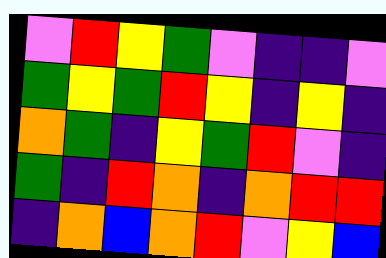[["violet", "red", "yellow", "green", "violet", "indigo", "indigo", "violet"], ["green", "yellow", "green", "red", "yellow", "indigo", "yellow", "indigo"], ["orange", "green", "indigo", "yellow", "green", "red", "violet", "indigo"], ["green", "indigo", "red", "orange", "indigo", "orange", "red", "red"], ["indigo", "orange", "blue", "orange", "red", "violet", "yellow", "blue"]]